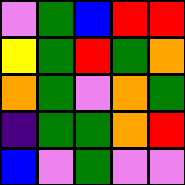[["violet", "green", "blue", "red", "red"], ["yellow", "green", "red", "green", "orange"], ["orange", "green", "violet", "orange", "green"], ["indigo", "green", "green", "orange", "red"], ["blue", "violet", "green", "violet", "violet"]]